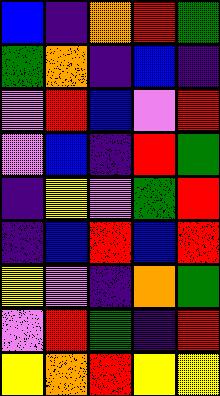[["blue", "indigo", "orange", "red", "green"], ["green", "orange", "indigo", "blue", "indigo"], ["violet", "red", "blue", "violet", "red"], ["violet", "blue", "indigo", "red", "green"], ["indigo", "yellow", "violet", "green", "red"], ["indigo", "blue", "red", "blue", "red"], ["yellow", "violet", "indigo", "orange", "green"], ["violet", "red", "green", "indigo", "red"], ["yellow", "orange", "red", "yellow", "yellow"]]